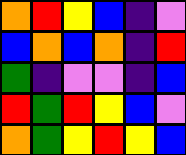[["orange", "red", "yellow", "blue", "indigo", "violet"], ["blue", "orange", "blue", "orange", "indigo", "red"], ["green", "indigo", "violet", "violet", "indigo", "blue"], ["red", "green", "red", "yellow", "blue", "violet"], ["orange", "green", "yellow", "red", "yellow", "blue"]]